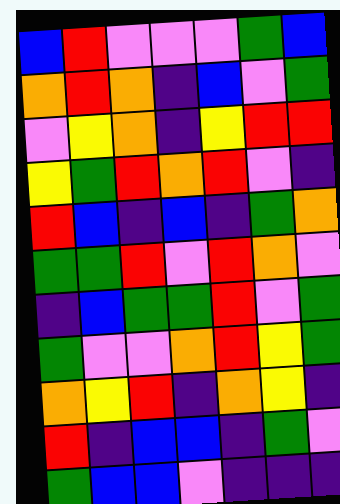[["blue", "red", "violet", "violet", "violet", "green", "blue"], ["orange", "red", "orange", "indigo", "blue", "violet", "green"], ["violet", "yellow", "orange", "indigo", "yellow", "red", "red"], ["yellow", "green", "red", "orange", "red", "violet", "indigo"], ["red", "blue", "indigo", "blue", "indigo", "green", "orange"], ["green", "green", "red", "violet", "red", "orange", "violet"], ["indigo", "blue", "green", "green", "red", "violet", "green"], ["green", "violet", "violet", "orange", "red", "yellow", "green"], ["orange", "yellow", "red", "indigo", "orange", "yellow", "indigo"], ["red", "indigo", "blue", "blue", "indigo", "green", "violet"], ["green", "blue", "blue", "violet", "indigo", "indigo", "indigo"]]